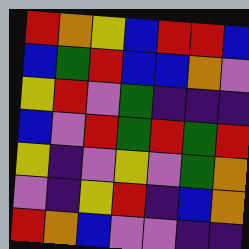[["red", "orange", "yellow", "blue", "red", "red", "blue"], ["blue", "green", "red", "blue", "blue", "orange", "violet"], ["yellow", "red", "violet", "green", "indigo", "indigo", "indigo"], ["blue", "violet", "red", "green", "red", "green", "red"], ["yellow", "indigo", "violet", "yellow", "violet", "green", "orange"], ["violet", "indigo", "yellow", "red", "indigo", "blue", "orange"], ["red", "orange", "blue", "violet", "violet", "indigo", "indigo"]]